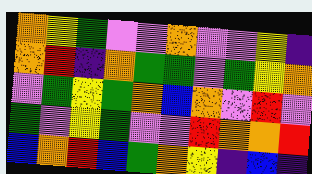[["orange", "yellow", "green", "violet", "violet", "orange", "violet", "violet", "yellow", "indigo"], ["orange", "red", "indigo", "orange", "green", "green", "violet", "green", "yellow", "orange"], ["violet", "green", "yellow", "green", "orange", "blue", "orange", "violet", "red", "violet"], ["green", "violet", "yellow", "green", "violet", "violet", "red", "orange", "orange", "red"], ["blue", "orange", "red", "blue", "green", "orange", "yellow", "indigo", "blue", "indigo"]]